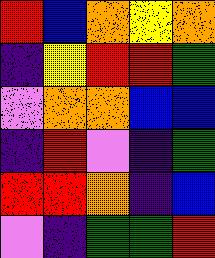[["red", "blue", "orange", "yellow", "orange"], ["indigo", "yellow", "red", "red", "green"], ["violet", "orange", "orange", "blue", "blue"], ["indigo", "red", "violet", "indigo", "green"], ["red", "red", "orange", "indigo", "blue"], ["violet", "indigo", "green", "green", "red"]]